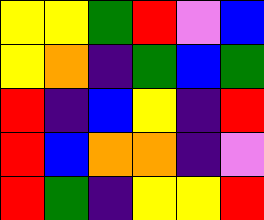[["yellow", "yellow", "green", "red", "violet", "blue"], ["yellow", "orange", "indigo", "green", "blue", "green"], ["red", "indigo", "blue", "yellow", "indigo", "red"], ["red", "blue", "orange", "orange", "indigo", "violet"], ["red", "green", "indigo", "yellow", "yellow", "red"]]